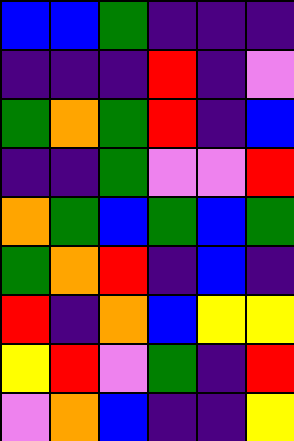[["blue", "blue", "green", "indigo", "indigo", "indigo"], ["indigo", "indigo", "indigo", "red", "indigo", "violet"], ["green", "orange", "green", "red", "indigo", "blue"], ["indigo", "indigo", "green", "violet", "violet", "red"], ["orange", "green", "blue", "green", "blue", "green"], ["green", "orange", "red", "indigo", "blue", "indigo"], ["red", "indigo", "orange", "blue", "yellow", "yellow"], ["yellow", "red", "violet", "green", "indigo", "red"], ["violet", "orange", "blue", "indigo", "indigo", "yellow"]]